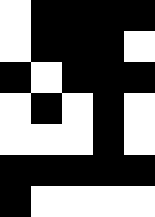[["white", "black", "black", "black", "black"], ["white", "black", "black", "black", "white"], ["black", "white", "black", "black", "black"], ["white", "black", "white", "black", "white"], ["white", "white", "white", "black", "white"], ["black", "black", "black", "black", "black"], ["black", "white", "white", "white", "white"]]